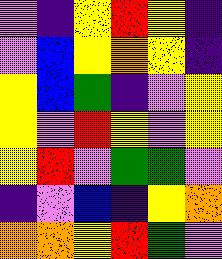[["violet", "indigo", "yellow", "red", "yellow", "indigo"], ["violet", "blue", "yellow", "orange", "yellow", "indigo"], ["yellow", "blue", "green", "indigo", "violet", "yellow"], ["yellow", "violet", "red", "yellow", "violet", "yellow"], ["yellow", "red", "violet", "green", "green", "violet"], ["indigo", "violet", "blue", "indigo", "yellow", "orange"], ["orange", "orange", "yellow", "red", "green", "violet"]]